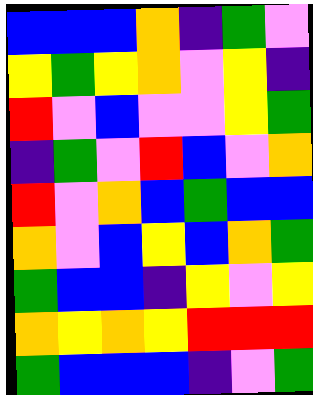[["blue", "blue", "blue", "orange", "indigo", "green", "violet"], ["yellow", "green", "yellow", "orange", "violet", "yellow", "indigo"], ["red", "violet", "blue", "violet", "violet", "yellow", "green"], ["indigo", "green", "violet", "red", "blue", "violet", "orange"], ["red", "violet", "orange", "blue", "green", "blue", "blue"], ["orange", "violet", "blue", "yellow", "blue", "orange", "green"], ["green", "blue", "blue", "indigo", "yellow", "violet", "yellow"], ["orange", "yellow", "orange", "yellow", "red", "red", "red"], ["green", "blue", "blue", "blue", "indigo", "violet", "green"]]